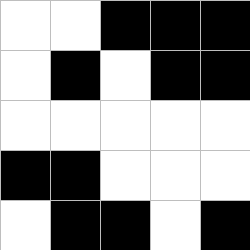[["white", "white", "black", "black", "black"], ["white", "black", "white", "black", "black"], ["white", "white", "white", "white", "white"], ["black", "black", "white", "white", "white"], ["white", "black", "black", "white", "black"]]